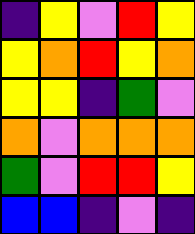[["indigo", "yellow", "violet", "red", "yellow"], ["yellow", "orange", "red", "yellow", "orange"], ["yellow", "yellow", "indigo", "green", "violet"], ["orange", "violet", "orange", "orange", "orange"], ["green", "violet", "red", "red", "yellow"], ["blue", "blue", "indigo", "violet", "indigo"]]